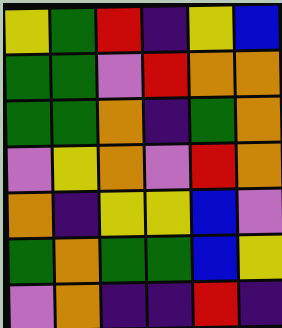[["yellow", "green", "red", "indigo", "yellow", "blue"], ["green", "green", "violet", "red", "orange", "orange"], ["green", "green", "orange", "indigo", "green", "orange"], ["violet", "yellow", "orange", "violet", "red", "orange"], ["orange", "indigo", "yellow", "yellow", "blue", "violet"], ["green", "orange", "green", "green", "blue", "yellow"], ["violet", "orange", "indigo", "indigo", "red", "indigo"]]